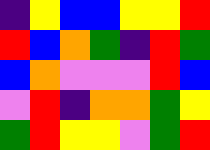[["indigo", "yellow", "blue", "blue", "yellow", "yellow", "red"], ["red", "blue", "orange", "green", "indigo", "red", "green"], ["blue", "orange", "violet", "violet", "violet", "red", "blue"], ["violet", "red", "indigo", "orange", "orange", "green", "yellow"], ["green", "red", "yellow", "yellow", "violet", "green", "red"]]